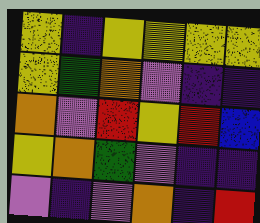[["yellow", "indigo", "yellow", "yellow", "yellow", "yellow"], ["yellow", "green", "orange", "violet", "indigo", "indigo"], ["orange", "violet", "red", "yellow", "red", "blue"], ["yellow", "orange", "green", "violet", "indigo", "indigo"], ["violet", "indigo", "violet", "orange", "indigo", "red"]]